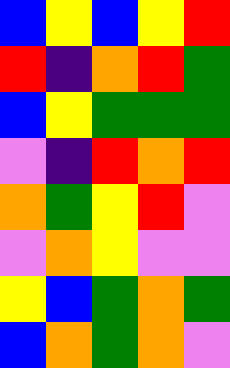[["blue", "yellow", "blue", "yellow", "red"], ["red", "indigo", "orange", "red", "green"], ["blue", "yellow", "green", "green", "green"], ["violet", "indigo", "red", "orange", "red"], ["orange", "green", "yellow", "red", "violet"], ["violet", "orange", "yellow", "violet", "violet"], ["yellow", "blue", "green", "orange", "green"], ["blue", "orange", "green", "orange", "violet"]]